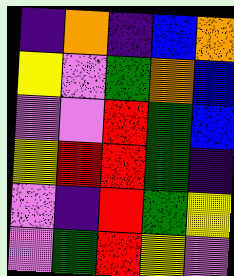[["indigo", "orange", "indigo", "blue", "orange"], ["yellow", "violet", "green", "orange", "blue"], ["violet", "violet", "red", "green", "blue"], ["yellow", "red", "red", "green", "indigo"], ["violet", "indigo", "red", "green", "yellow"], ["violet", "green", "red", "yellow", "violet"]]